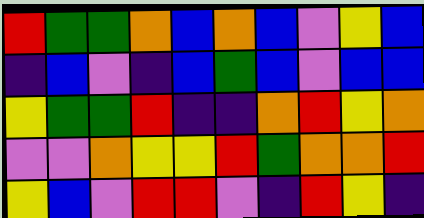[["red", "green", "green", "orange", "blue", "orange", "blue", "violet", "yellow", "blue"], ["indigo", "blue", "violet", "indigo", "blue", "green", "blue", "violet", "blue", "blue"], ["yellow", "green", "green", "red", "indigo", "indigo", "orange", "red", "yellow", "orange"], ["violet", "violet", "orange", "yellow", "yellow", "red", "green", "orange", "orange", "red"], ["yellow", "blue", "violet", "red", "red", "violet", "indigo", "red", "yellow", "indigo"]]